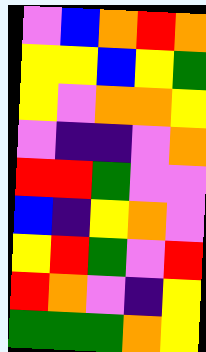[["violet", "blue", "orange", "red", "orange"], ["yellow", "yellow", "blue", "yellow", "green"], ["yellow", "violet", "orange", "orange", "yellow"], ["violet", "indigo", "indigo", "violet", "orange"], ["red", "red", "green", "violet", "violet"], ["blue", "indigo", "yellow", "orange", "violet"], ["yellow", "red", "green", "violet", "red"], ["red", "orange", "violet", "indigo", "yellow"], ["green", "green", "green", "orange", "yellow"]]